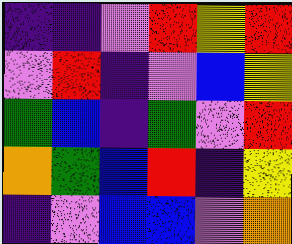[["indigo", "indigo", "violet", "red", "yellow", "red"], ["violet", "red", "indigo", "violet", "blue", "yellow"], ["green", "blue", "indigo", "green", "violet", "red"], ["orange", "green", "blue", "red", "indigo", "yellow"], ["indigo", "violet", "blue", "blue", "violet", "orange"]]